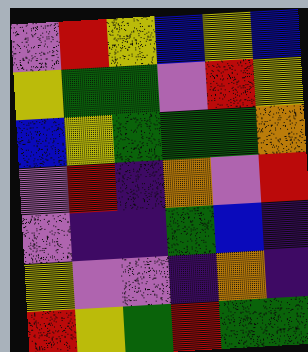[["violet", "red", "yellow", "blue", "yellow", "blue"], ["yellow", "green", "green", "violet", "red", "yellow"], ["blue", "yellow", "green", "green", "green", "orange"], ["violet", "red", "indigo", "orange", "violet", "red"], ["violet", "indigo", "indigo", "green", "blue", "indigo"], ["yellow", "violet", "violet", "indigo", "orange", "indigo"], ["red", "yellow", "green", "red", "green", "green"]]